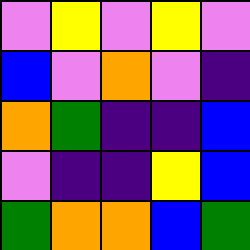[["violet", "yellow", "violet", "yellow", "violet"], ["blue", "violet", "orange", "violet", "indigo"], ["orange", "green", "indigo", "indigo", "blue"], ["violet", "indigo", "indigo", "yellow", "blue"], ["green", "orange", "orange", "blue", "green"]]